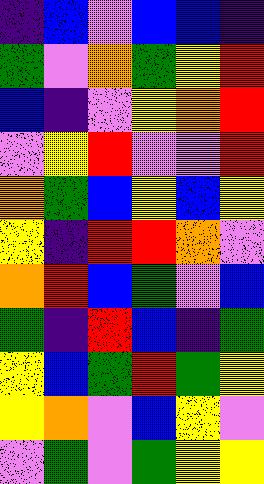[["indigo", "blue", "violet", "blue", "blue", "indigo"], ["green", "violet", "orange", "green", "yellow", "red"], ["blue", "indigo", "violet", "yellow", "orange", "red"], ["violet", "yellow", "red", "violet", "violet", "red"], ["orange", "green", "blue", "yellow", "blue", "yellow"], ["yellow", "indigo", "red", "red", "orange", "violet"], ["orange", "red", "blue", "green", "violet", "blue"], ["green", "indigo", "red", "blue", "indigo", "green"], ["yellow", "blue", "green", "red", "green", "yellow"], ["yellow", "orange", "violet", "blue", "yellow", "violet"], ["violet", "green", "violet", "green", "yellow", "yellow"]]